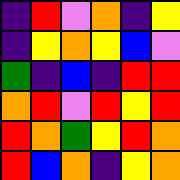[["indigo", "red", "violet", "orange", "indigo", "yellow"], ["indigo", "yellow", "orange", "yellow", "blue", "violet"], ["green", "indigo", "blue", "indigo", "red", "red"], ["orange", "red", "violet", "red", "yellow", "red"], ["red", "orange", "green", "yellow", "red", "orange"], ["red", "blue", "orange", "indigo", "yellow", "orange"]]